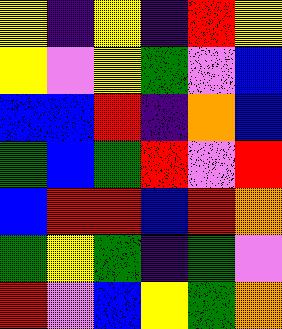[["yellow", "indigo", "yellow", "indigo", "red", "yellow"], ["yellow", "violet", "yellow", "green", "violet", "blue"], ["blue", "blue", "red", "indigo", "orange", "blue"], ["green", "blue", "green", "red", "violet", "red"], ["blue", "red", "red", "blue", "red", "orange"], ["green", "yellow", "green", "indigo", "green", "violet"], ["red", "violet", "blue", "yellow", "green", "orange"]]